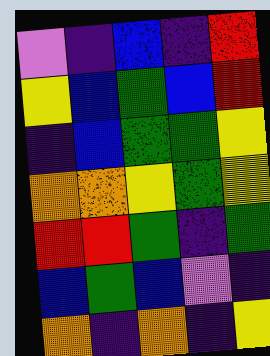[["violet", "indigo", "blue", "indigo", "red"], ["yellow", "blue", "green", "blue", "red"], ["indigo", "blue", "green", "green", "yellow"], ["orange", "orange", "yellow", "green", "yellow"], ["red", "red", "green", "indigo", "green"], ["blue", "green", "blue", "violet", "indigo"], ["orange", "indigo", "orange", "indigo", "yellow"]]